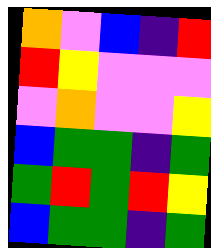[["orange", "violet", "blue", "indigo", "red"], ["red", "yellow", "violet", "violet", "violet"], ["violet", "orange", "violet", "violet", "yellow"], ["blue", "green", "green", "indigo", "green"], ["green", "red", "green", "red", "yellow"], ["blue", "green", "green", "indigo", "green"]]